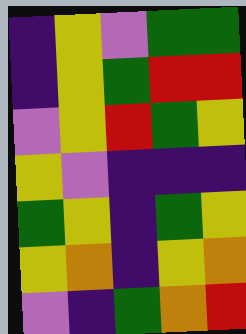[["indigo", "yellow", "violet", "green", "green"], ["indigo", "yellow", "green", "red", "red"], ["violet", "yellow", "red", "green", "yellow"], ["yellow", "violet", "indigo", "indigo", "indigo"], ["green", "yellow", "indigo", "green", "yellow"], ["yellow", "orange", "indigo", "yellow", "orange"], ["violet", "indigo", "green", "orange", "red"]]